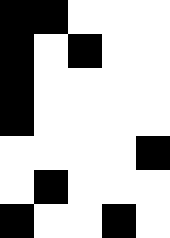[["black", "black", "white", "white", "white"], ["black", "white", "black", "white", "white"], ["black", "white", "white", "white", "white"], ["black", "white", "white", "white", "white"], ["white", "white", "white", "white", "black"], ["white", "black", "white", "white", "white"], ["black", "white", "white", "black", "white"]]